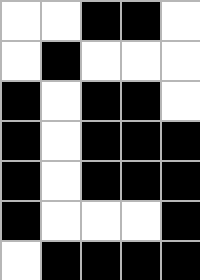[["white", "white", "black", "black", "white"], ["white", "black", "white", "white", "white"], ["black", "white", "black", "black", "white"], ["black", "white", "black", "black", "black"], ["black", "white", "black", "black", "black"], ["black", "white", "white", "white", "black"], ["white", "black", "black", "black", "black"]]